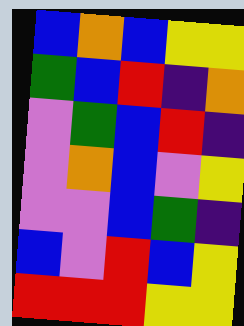[["blue", "orange", "blue", "yellow", "yellow"], ["green", "blue", "red", "indigo", "orange"], ["violet", "green", "blue", "red", "indigo"], ["violet", "orange", "blue", "violet", "yellow"], ["violet", "violet", "blue", "green", "indigo"], ["blue", "violet", "red", "blue", "yellow"], ["red", "red", "red", "yellow", "yellow"]]